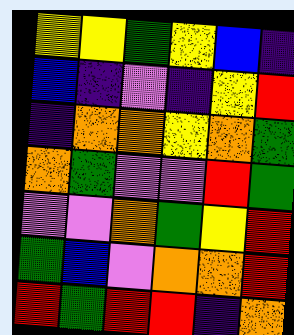[["yellow", "yellow", "green", "yellow", "blue", "indigo"], ["blue", "indigo", "violet", "indigo", "yellow", "red"], ["indigo", "orange", "orange", "yellow", "orange", "green"], ["orange", "green", "violet", "violet", "red", "green"], ["violet", "violet", "orange", "green", "yellow", "red"], ["green", "blue", "violet", "orange", "orange", "red"], ["red", "green", "red", "red", "indigo", "orange"]]